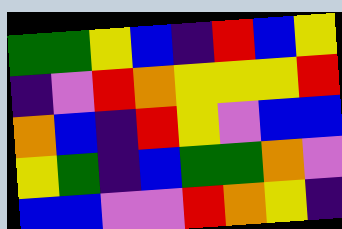[["green", "green", "yellow", "blue", "indigo", "red", "blue", "yellow"], ["indigo", "violet", "red", "orange", "yellow", "yellow", "yellow", "red"], ["orange", "blue", "indigo", "red", "yellow", "violet", "blue", "blue"], ["yellow", "green", "indigo", "blue", "green", "green", "orange", "violet"], ["blue", "blue", "violet", "violet", "red", "orange", "yellow", "indigo"]]